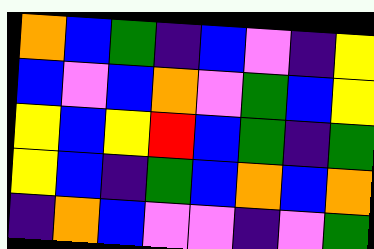[["orange", "blue", "green", "indigo", "blue", "violet", "indigo", "yellow"], ["blue", "violet", "blue", "orange", "violet", "green", "blue", "yellow"], ["yellow", "blue", "yellow", "red", "blue", "green", "indigo", "green"], ["yellow", "blue", "indigo", "green", "blue", "orange", "blue", "orange"], ["indigo", "orange", "blue", "violet", "violet", "indigo", "violet", "green"]]